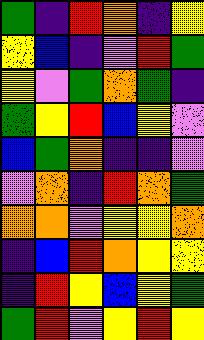[["green", "indigo", "red", "orange", "indigo", "yellow"], ["yellow", "blue", "indigo", "violet", "red", "green"], ["yellow", "violet", "green", "orange", "green", "indigo"], ["green", "yellow", "red", "blue", "yellow", "violet"], ["blue", "green", "orange", "indigo", "indigo", "violet"], ["violet", "orange", "indigo", "red", "orange", "green"], ["orange", "orange", "violet", "yellow", "yellow", "orange"], ["indigo", "blue", "red", "orange", "yellow", "yellow"], ["indigo", "red", "yellow", "blue", "yellow", "green"], ["green", "red", "violet", "yellow", "red", "yellow"]]